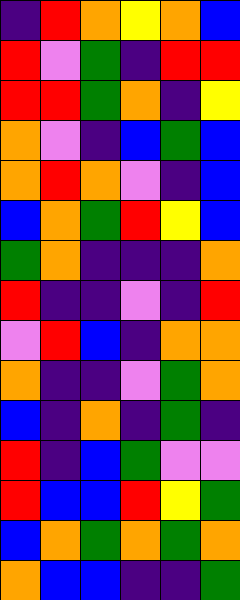[["indigo", "red", "orange", "yellow", "orange", "blue"], ["red", "violet", "green", "indigo", "red", "red"], ["red", "red", "green", "orange", "indigo", "yellow"], ["orange", "violet", "indigo", "blue", "green", "blue"], ["orange", "red", "orange", "violet", "indigo", "blue"], ["blue", "orange", "green", "red", "yellow", "blue"], ["green", "orange", "indigo", "indigo", "indigo", "orange"], ["red", "indigo", "indigo", "violet", "indigo", "red"], ["violet", "red", "blue", "indigo", "orange", "orange"], ["orange", "indigo", "indigo", "violet", "green", "orange"], ["blue", "indigo", "orange", "indigo", "green", "indigo"], ["red", "indigo", "blue", "green", "violet", "violet"], ["red", "blue", "blue", "red", "yellow", "green"], ["blue", "orange", "green", "orange", "green", "orange"], ["orange", "blue", "blue", "indigo", "indigo", "green"]]